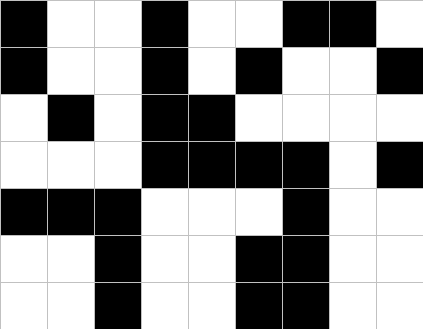[["black", "white", "white", "black", "white", "white", "black", "black", "white"], ["black", "white", "white", "black", "white", "black", "white", "white", "black"], ["white", "black", "white", "black", "black", "white", "white", "white", "white"], ["white", "white", "white", "black", "black", "black", "black", "white", "black"], ["black", "black", "black", "white", "white", "white", "black", "white", "white"], ["white", "white", "black", "white", "white", "black", "black", "white", "white"], ["white", "white", "black", "white", "white", "black", "black", "white", "white"]]